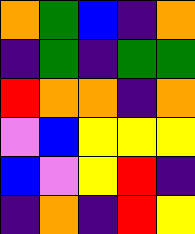[["orange", "green", "blue", "indigo", "orange"], ["indigo", "green", "indigo", "green", "green"], ["red", "orange", "orange", "indigo", "orange"], ["violet", "blue", "yellow", "yellow", "yellow"], ["blue", "violet", "yellow", "red", "indigo"], ["indigo", "orange", "indigo", "red", "yellow"]]